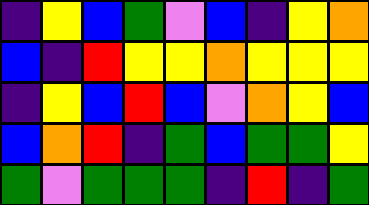[["indigo", "yellow", "blue", "green", "violet", "blue", "indigo", "yellow", "orange"], ["blue", "indigo", "red", "yellow", "yellow", "orange", "yellow", "yellow", "yellow"], ["indigo", "yellow", "blue", "red", "blue", "violet", "orange", "yellow", "blue"], ["blue", "orange", "red", "indigo", "green", "blue", "green", "green", "yellow"], ["green", "violet", "green", "green", "green", "indigo", "red", "indigo", "green"]]